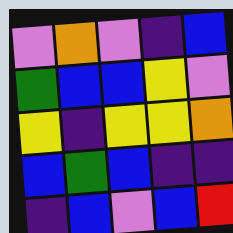[["violet", "orange", "violet", "indigo", "blue"], ["green", "blue", "blue", "yellow", "violet"], ["yellow", "indigo", "yellow", "yellow", "orange"], ["blue", "green", "blue", "indigo", "indigo"], ["indigo", "blue", "violet", "blue", "red"]]